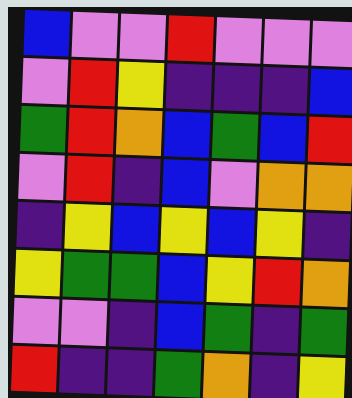[["blue", "violet", "violet", "red", "violet", "violet", "violet"], ["violet", "red", "yellow", "indigo", "indigo", "indigo", "blue"], ["green", "red", "orange", "blue", "green", "blue", "red"], ["violet", "red", "indigo", "blue", "violet", "orange", "orange"], ["indigo", "yellow", "blue", "yellow", "blue", "yellow", "indigo"], ["yellow", "green", "green", "blue", "yellow", "red", "orange"], ["violet", "violet", "indigo", "blue", "green", "indigo", "green"], ["red", "indigo", "indigo", "green", "orange", "indigo", "yellow"]]